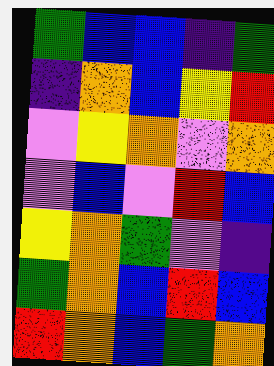[["green", "blue", "blue", "indigo", "green"], ["indigo", "orange", "blue", "yellow", "red"], ["violet", "yellow", "orange", "violet", "orange"], ["violet", "blue", "violet", "red", "blue"], ["yellow", "orange", "green", "violet", "indigo"], ["green", "orange", "blue", "red", "blue"], ["red", "orange", "blue", "green", "orange"]]